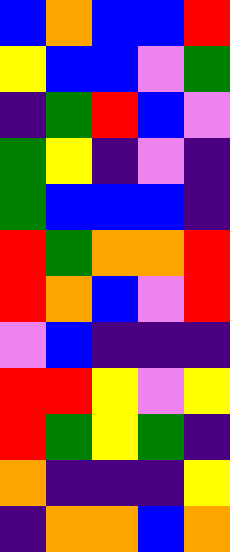[["blue", "orange", "blue", "blue", "red"], ["yellow", "blue", "blue", "violet", "green"], ["indigo", "green", "red", "blue", "violet"], ["green", "yellow", "indigo", "violet", "indigo"], ["green", "blue", "blue", "blue", "indigo"], ["red", "green", "orange", "orange", "red"], ["red", "orange", "blue", "violet", "red"], ["violet", "blue", "indigo", "indigo", "indigo"], ["red", "red", "yellow", "violet", "yellow"], ["red", "green", "yellow", "green", "indigo"], ["orange", "indigo", "indigo", "indigo", "yellow"], ["indigo", "orange", "orange", "blue", "orange"]]